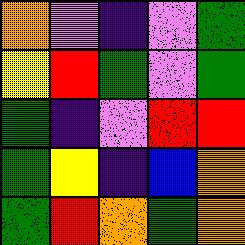[["orange", "violet", "indigo", "violet", "green"], ["yellow", "red", "green", "violet", "green"], ["green", "indigo", "violet", "red", "red"], ["green", "yellow", "indigo", "blue", "orange"], ["green", "red", "orange", "green", "orange"]]